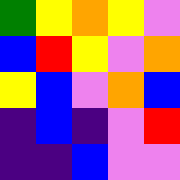[["green", "yellow", "orange", "yellow", "violet"], ["blue", "red", "yellow", "violet", "orange"], ["yellow", "blue", "violet", "orange", "blue"], ["indigo", "blue", "indigo", "violet", "red"], ["indigo", "indigo", "blue", "violet", "violet"]]